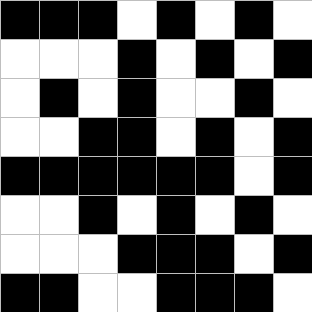[["black", "black", "black", "white", "black", "white", "black", "white"], ["white", "white", "white", "black", "white", "black", "white", "black"], ["white", "black", "white", "black", "white", "white", "black", "white"], ["white", "white", "black", "black", "white", "black", "white", "black"], ["black", "black", "black", "black", "black", "black", "white", "black"], ["white", "white", "black", "white", "black", "white", "black", "white"], ["white", "white", "white", "black", "black", "black", "white", "black"], ["black", "black", "white", "white", "black", "black", "black", "white"]]